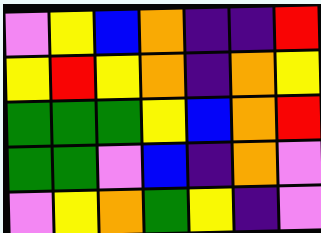[["violet", "yellow", "blue", "orange", "indigo", "indigo", "red"], ["yellow", "red", "yellow", "orange", "indigo", "orange", "yellow"], ["green", "green", "green", "yellow", "blue", "orange", "red"], ["green", "green", "violet", "blue", "indigo", "orange", "violet"], ["violet", "yellow", "orange", "green", "yellow", "indigo", "violet"]]